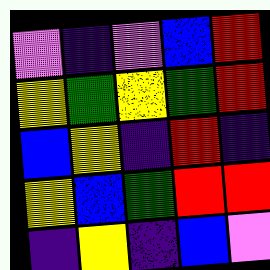[["violet", "indigo", "violet", "blue", "red"], ["yellow", "green", "yellow", "green", "red"], ["blue", "yellow", "indigo", "red", "indigo"], ["yellow", "blue", "green", "red", "red"], ["indigo", "yellow", "indigo", "blue", "violet"]]